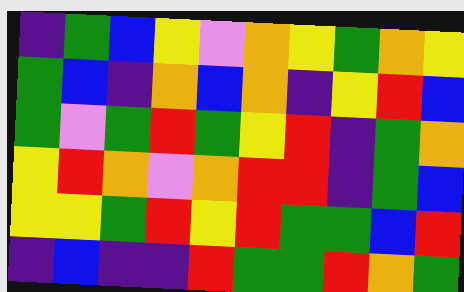[["indigo", "green", "blue", "yellow", "violet", "orange", "yellow", "green", "orange", "yellow"], ["green", "blue", "indigo", "orange", "blue", "orange", "indigo", "yellow", "red", "blue"], ["green", "violet", "green", "red", "green", "yellow", "red", "indigo", "green", "orange"], ["yellow", "red", "orange", "violet", "orange", "red", "red", "indigo", "green", "blue"], ["yellow", "yellow", "green", "red", "yellow", "red", "green", "green", "blue", "red"], ["indigo", "blue", "indigo", "indigo", "red", "green", "green", "red", "orange", "green"]]